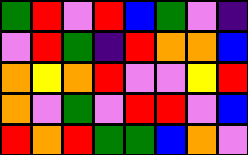[["green", "red", "violet", "red", "blue", "green", "violet", "indigo"], ["violet", "red", "green", "indigo", "red", "orange", "orange", "blue"], ["orange", "yellow", "orange", "red", "violet", "violet", "yellow", "red"], ["orange", "violet", "green", "violet", "red", "red", "violet", "blue"], ["red", "orange", "red", "green", "green", "blue", "orange", "violet"]]